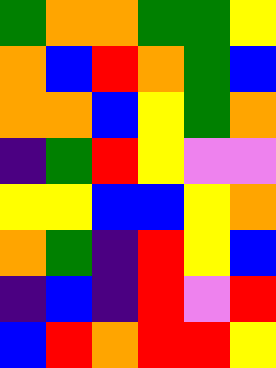[["green", "orange", "orange", "green", "green", "yellow"], ["orange", "blue", "red", "orange", "green", "blue"], ["orange", "orange", "blue", "yellow", "green", "orange"], ["indigo", "green", "red", "yellow", "violet", "violet"], ["yellow", "yellow", "blue", "blue", "yellow", "orange"], ["orange", "green", "indigo", "red", "yellow", "blue"], ["indigo", "blue", "indigo", "red", "violet", "red"], ["blue", "red", "orange", "red", "red", "yellow"]]